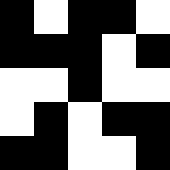[["black", "white", "black", "black", "white"], ["black", "black", "black", "white", "black"], ["white", "white", "black", "white", "white"], ["white", "black", "white", "black", "black"], ["black", "black", "white", "white", "black"]]